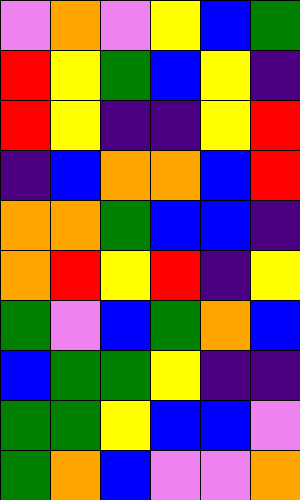[["violet", "orange", "violet", "yellow", "blue", "green"], ["red", "yellow", "green", "blue", "yellow", "indigo"], ["red", "yellow", "indigo", "indigo", "yellow", "red"], ["indigo", "blue", "orange", "orange", "blue", "red"], ["orange", "orange", "green", "blue", "blue", "indigo"], ["orange", "red", "yellow", "red", "indigo", "yellow"], ["green", "violet", "blue", "green", "orange", "blue"], ["blue", "green", "green", "yellow", "indigo", "indigo"], ["green", "green", "yellow", "blue", "blue", "violet"], ["green", "orange", "blue", "violet", "violet", "orange"]]